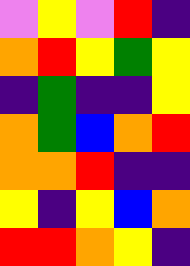[["violet", "yellow", "violet", "red", "indigo"], ["orange", "red", "yellow", "green", "yellow"], ["indigo", "green", "indigo", "indigo", "yellow"], ["orange", "green", "blue", "orange", "red"], ["orange", "orange", "red", "indigo", "indigo"], ["yellow", "indigo", "yellow", "blue", "orange"], ["red", "red", "orange", "yellow", "indigo"]]